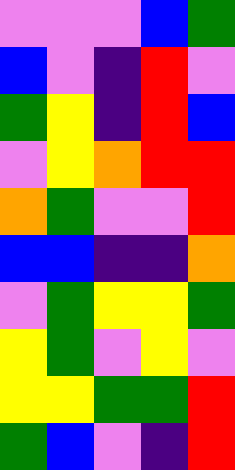[["violet", "violet", "violet", "blue", "green"], ["blue", "violet", "indigo", "red", "violet"], ["green", "yellow", "indigo", "red", "blue"], ["violet", "yellow", "orange", "red", "red"], ["orange", "green", "violet", "violet", "red"], ["blue", "blue", "indigo", "indigo", "orange"], ["violet", "green", "yellow", "yellow", "green"], ["yellow", "green", "violet", "yellow", "violet"], ["yellow", "yellow", "green", "green", "red"], ["green", "blue", "violet", "indigo", "red"]]